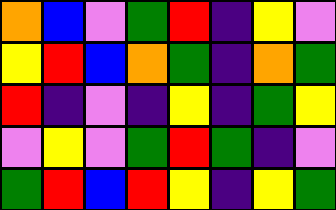[["orange", "blue", "violet", "green", "red", "indigo", "yellow", "violet"], ["yellow", "red", "blue", "orange", "green", "indigo", "orange", "green"], ["red", "indigo", "violet", "indigo", "yellow", "indigo", "green", "yellow"], ["violet", "yellow", "violet", "green", "red", "green", "indigo", "violet"], ["green", "red", "blue", "red", "yellow", "indigo", "yellow", "green"]]